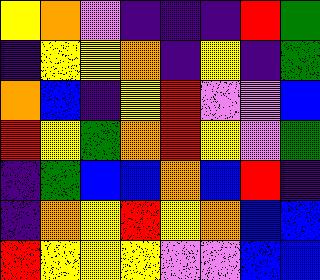[["yellow", "orange", "violet", "indigo", "indigo", "indigo", "red", "green"], ["indigo", "yellow", "yellow", "orange", "indigo", "yellow", "indigo", "green"], ["orange", "blue", "indigo", "yellow", "red", "violet", "violet", "blue"], ["red", "yellow", "green", "orange", "red", "yellow", "violet", "green"], ["indigo", "green", "blue", "blue", "orange", "blue", "red", "indigo"], ["indigo", "orange", "yellow", "red", "yellow", "orange", "blue", "blue"], ["red", "yellow", "yellow", "yellow", "violet", "violet", "blue", "blue"]]